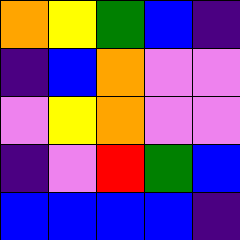[["orange", "yellow", "green", "blue", "indigo"], ["indigo", "blue", "orange", "violet", "violet"], ["violet", "yellow", "orange", "violet", "violet"], ["indigo", "violet", "red", "green", "blue"], ["blue", "blue", "blue", "blue", "indigo"]]